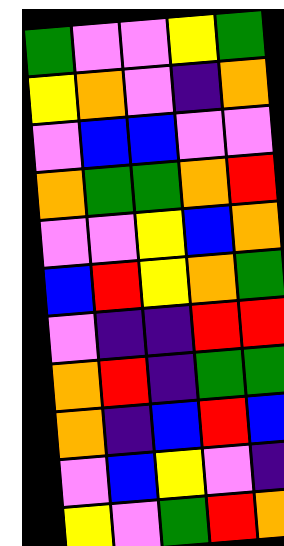[["green", "violet", "violet", "yellow", "green"], ["yellow", "orange", "violet", "indigo", "orange"], ["violet", "blue", "blue", "violet", "violet"], ["orange", "green", "green", "orange", "red"], ["violet", "violet", "yellow", "blue", "orange"], ["blue", "red", "yellow", "orange", "green"], ["violet", "indigo", "indigo", "red", "red"], ["orange", "red", "indigo", "green", "green"], ["orange", "indigo", "blue", "red", "blue"], ["violet", "blue", "yellow", "violet", "indigo"], ["yellow", "violet", "green", "red", "orange"]]